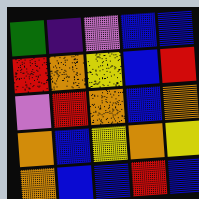[["green", "indigo", "violet", "blue", "blue"], ["red", "orange", "yellow", "blue", "red"], ["violet", "red", "orange", "blue", "orange"], ["orange", "blue", "yellow", "orange", "yellow"], ["orange", "blue", "blue", "red", "blue"]]